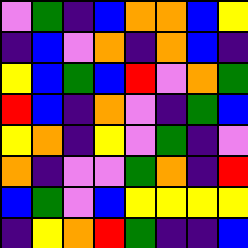[["violet", "green", "indigo", "blue", "orange", "orange", "blue", "yellow"], ["indigo", "blue", "violet", "orange", "indigo", "orange", "blue", "indigo"], ["yellow", "blue", "green", "blue", "red", "violet", "orange", "green"], ["red", "blue", "indigo", "orange", "violet", "indigo", "green", "blue"], ["yellow", "orange", "indigo", "yellow", "violet", "green", "indigo", "violet"], ["orange", "indigo", "violet", "violet", "green", "orange", "indigo", "red"], ["blue", "green", "violet", "blue", "yellow", "yellow", "yellow", "yellow"], ["indigo", "yellow", "orange", "red", "green", "indigo", "indigo", "blue"]]